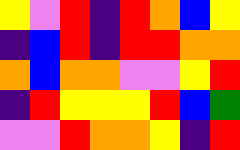[["yellow", "violet", "red", "indigo", "red", "orange", "blue", "yellow"], ["indigo", "blue", "red", "indigo", "red", "red", "orange", "orange"], ["orange", "blue", "orange", "orange", "violet", "violet", "yellow", "red"], ["indigo", "red", "yellow", "yellow", "yellow", "red", "blue", "green"], ["violet", "violet", "red", "orange", "orange", "yellow", "indigo", "red"]]